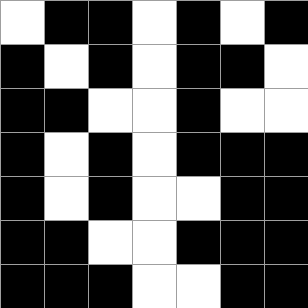[["white", "black", "black", "white", "black", "white", "black"], ["black", "white", "black", "white", "black", "black", "white"], ["black", "black", "white", "white", "black", "white", "white"], ["black", "white", "black", "white", "black", "black", "black"], ["black", "white", "black", "white", "white", "black", "black"], ["black", "black", "white", "white", "black", "black", "black"], ["black", "black", "black", "white", "white", "black", "black"]]